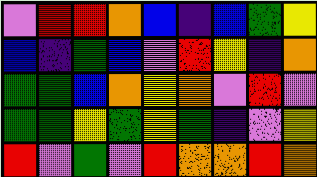[["violet", "red", "red", "orange", "blue", "indigo", "blue", "green", "yellow"], ["blue", "indigo", "green", "blue", "violet", "red", "yellow", "indigo", "orange"], ["green", "green", "blue", "orange", "yellow", "orange", "violet", "red", "violet"], ["green", "green", "yellow", "green", "yellow", "green", "indigo", "violet", "yellow"], ["red", "violet", "green", "violet", "red", "orange", "orange", "red", "orange"]]